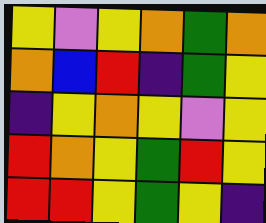[["yellow", "violet", "yellow", "orange", "green", "orange"], ["orange", "blue", "red", "indigo", "green", "yellow"], ["indigo", "yellow", "orange", "yellow", "violet", "yellow"], ["red", "orange", "yellow", "green", "red", "yellow"], ["red", "red", "yellow", "green", "yellow", "indigo"]]